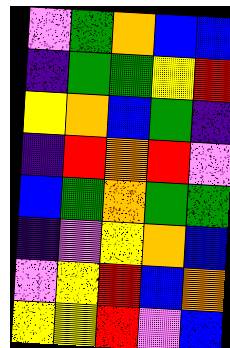[["violet", "green", "orange", "blue", "blue"], ["indigo", "green", "green", "yellow", "red"], ["yellow", "orange", "blue", "green", "indigo"], ["indigo", "red", "orange", "red", "violet"], ["blue", "green", "orange", "green", "green"], ["indigo", "violet", "yellow", "orange", "blue"], ["violet", "yellow", "red", "blue", "orange"], ["yellow", "yellow", "red", "violet", "blue"]]